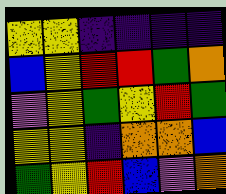[["yellow", "yellow", "indigo", "indigo", "indigo", "indigo"], ["blue", "yellow", "red", "red", "green", "orange"], ["violet", "yellow", "green", "yellow", "red", "green"], ["yellow", "yellow", "indigo", "orange", "orange", "blue"], ["green", "yellow", "red", "blue", "violet", "orange"]]